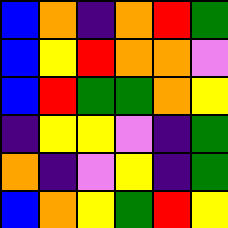[["blue", "orange", "indigo", "orange", "red", "green"], ["blue", "yellow", "red", "orange", "orange", "violet"], ["blue", "red", "green", "green", "orange", "yellow"], ["indigo", "yellow", "yellow", "violet", "indigo", "green"], ["orange", "indigo", "violet", "yellow", "indigo", "green"], ["blue", "orange", "yellow", "green", "red", "yellow"]]